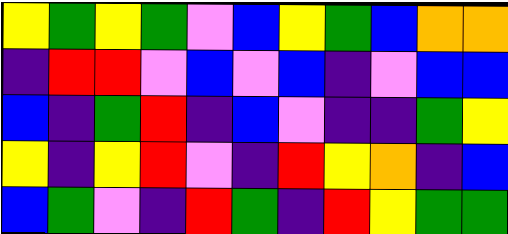[["yellow", "green", "yellow", "green", "violet", "blue", "yellow", "green", "blue", "orange", "orange"], ["indigo", "red", "red", "violet", "blue", "violet", "blue", "indigo", "violet", "blue", "blue"], ["blue", "indigo", "green", "red", "indigo", "blue", "violet", "indigo", "indigo", "green", "yellow"], ["yellow", "indigo", "yellow", "red", "violet", "indigo", "red", "yellow", "orange", "indigo", "blue"], ["blue", "green", "violet", "indigo", "red", "green", "indigo", "red", "yellow", "green", "green"]]